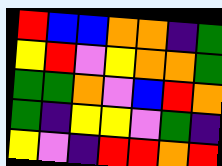[["red", "blue", "blue", "orange", "orange", "indigo", "green"], ["yellow", "red", "violet", "yellow", "orange", "orange", "green"], ["green", "green", "orange", "violet", "blue", "red", "orange"], ["green", "indigo", "yellow", "yellow", "violet", "green", "indigo"], ["yellow", "violet", "indigo", "red", "red", "orange", "red"]]